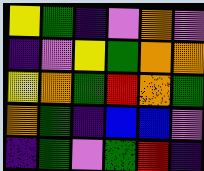[["yellow", "green", "indigo", "violet", "orange", "violet"], ["indigo", "violet", "yellow", "green", "orange", "orange"], ["yellow", "orange", "green", "red", "orange", "green"], ["orange", "green", "indigo", "blue", "blue", "violet"], ["indigo", "green", "violet", "green", "red", "indigo"]]